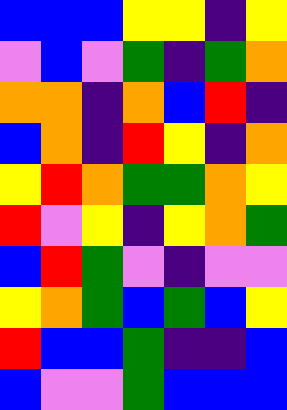[["blue", "blue", "blue", "yellow", "yellow", "indigo", "yellow"], ["violet", "blue", "violet", "green", "indigo", "green", "orange"], ["orange", "orange", "indigo", "orange", "blue", "red", "indigo"], ["blue", "orange", "indigo", "red", "yellow", "indigo", "orange"], ["yellow", "red", "orange", "green", "green", "orange", "yellow"], ["red", "violet", "yellow", "indigo", "yellow", "orange", "green"], ["blue", "red", "green", "violet", "indigo", "violet", "violet"], ["yellow", "orange", "green", "blue", "green", "blue", "yellow"], ["red", "blue", "blue", "green", "indigo", "indigo", "blue"], ["blue", "violet", "violet", "green", "blue", "blue", "blue"]]